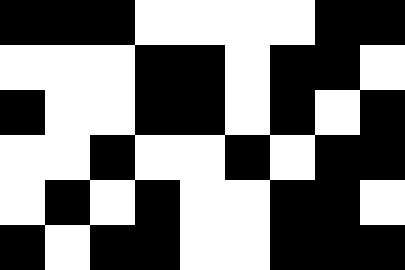[["black", "black", "black", "white", "white", "white", "white", "black", "black"], ["white", "white", "white", "black", "black", "white", "black", "black", "white"], ["black", "white", "white", "black", "black", "white", "black", "white", "black"], ["white", "white", "black", "white", "white", "black", "white", "black", "black"], ["white", "black", "white", "black", "white", "white", "black", "black", "white"], ["black", "white", "black", "black", "white", "white", "black", "black", "black"]]